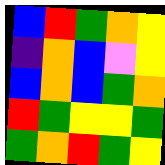[["blue", "red", "green", "orange", "yellow"], ["indigo", "orange", "blue", "violet", "yellow"], ["blue", "orange", "blue", "green", "orange"], ["red", "green", "yellow", "yellow", "green"], ["green", "orange", "red", "green", "yellow"]]